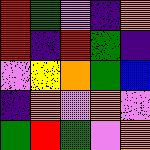[["red", "green", "violet", "indigo", "orange"], ["red", "indigo", "red", "green", "indigo"], ["violet", "yellow", "orange", "green", "blue"], ["indigo", "orange", "violet", "orange", "violet"], ["green", "red", "green", "violet", "orange"]]